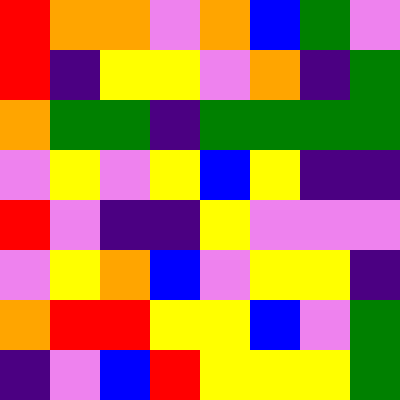[["red", "orange", "orange", "violet", "orange", "blue", "green", "violet"], ["red", "indigo", "yellow", "yellow", "violet", "orange", "indigo", "green"], ["orange", "green", "green", "indigo", "green", "green", "green", "green"], ["violet", "yellow", "violet", "yellow", "blue", "yellow", "indigo", "indigo"], ["red", "violet", "indigo", "indigo", "yellow", "violet", "violet", "violet"], ["violet", "yellow", "orange", "blue", "violet", "yellow", "yellow", "indigo"], ["orange", "red", "red", "yellow", "yellow", "blue", "violet", "green"], ["indigo", "violet", "blue", "red", "yellow", "yellow", "yellow", "green"]]